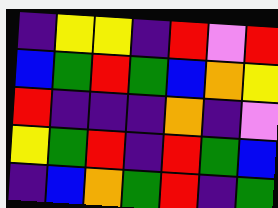[["indigo", "yellow", "yellow", "indigo", "red", "violet", "red"], ["blue", "green", "red", "green", "blue", "orange", "yellow"], ["red", "indigo", "indigo", "indigo", "orange", "indigo", "violet"], ["yellow", "green", "red", "indigo", "red", "green", "blue"], ["indigo", "blue", "orange", "green", "red", "indigo", "green"]]